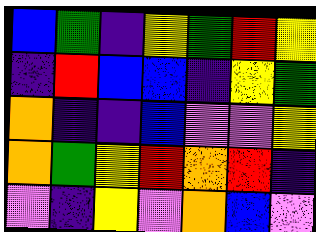[["blue", "green", "indigo", "yellow", "green", "red", "yellow"], ["indigo", "red", "blue", "blue", "indigo", "yellow", "green"], ["orange", "indigo", "indigo", "blue", "violet", "violet", "yellow"], ["orange", "green", "yellow", "red", "orange", "red", "indigo"], ["violet", "indigo", "yellow", "violet", "orange", "blue", "violet"]]